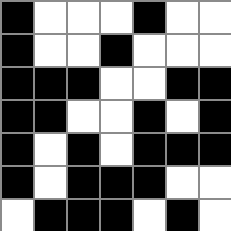[["black", "white", "white", "white", "black", "white", "white"], ["black", "white", "white", "black", "white", "white", "white"], ["black", "black", "black", "white", "white", "black", "black"], ["black", "black", "white", "white", "black", "white", "black"], ["black", "white", "black", "white", "black", "black", "black"], ["black", "white", "black", "black", "black", "white", "white"], ["white", "black", "black", "black", "white", "black", "white"]]